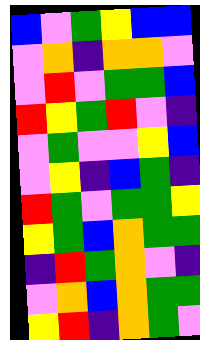[["blue", "violet", "green", "yellow", "blue", "blue"], ["violet", "orange", "indigo", "orange", "orange", "violet"], ["violet", "red", "violet", "green", "green", "blue"], ["red", "yellow", "green", "red", "violet", "indigo"], ["violet", "green", "violet", "violet", "yellow", "blue"], ["violet", "yellow", "indigo", "blue", "green", "indigo"], ["red", "green", "violet", "green", "green", "yellow"], ["yellow", "green", "blue", "orange", "green", "green"], ["indigo", "red", "green", "orange", "violet", "indigo"], ["violet", "orange", "blue", "orange", "green", "green"], ["yellow", "red", "indigo", "orange", "green", "violet"]]